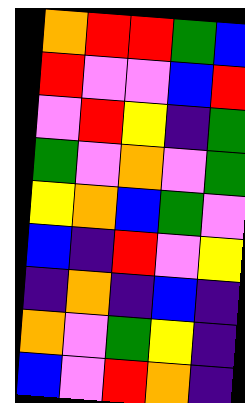[["orange", "red", "red", "green", "blue"], ["red", "violet", "violet", "blue", "red"], ["violet", "red", "yellow", "indigo", "green"], ["green", "violet", "orange", "violet", "green"], ["yellow", "orange", "blue", "green", "violet"], ["blue", "indigo", "red", "violet", "yellow"], ["indigo", "orange", "indigo", "blue", "indigo"], ["orange", "violet", "green", "yellow", "indigo"], ["blue", "violet", "red", "orange", "indigo"]]